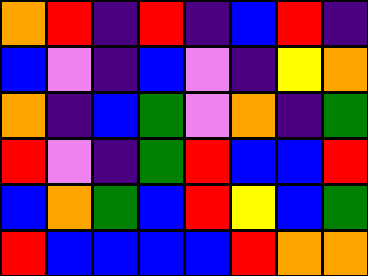[["orange", "red", "indigo", "red", "indigo", "blue", "red", "indigo"], ["blue", "violet", "indigo", "blue", "violet", "indigo", "yellow", "orange"], ["orange", "indigo", "blue", "green", "violet", "orange", "indigo", "green"], ["red", "violet", "indigo", "green", "red", "blue", "blue", "red"], ["blue", "orange", "green", "blue", "red", "yellow", "blue", "green"], ["red", "blue", "blue", "blue", "blue", "red", "orange", "orange"]]